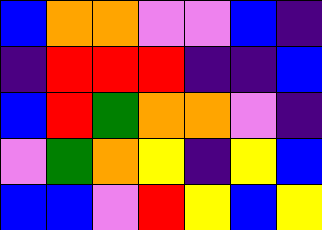[["blue", "orange", "orange", "violet", "violet", "blue", "indigo"], ["indigo", "red", "red", "red", "indigo", "indigo", "blue"], ["blue", "red", "green", "orange", "orange", "violet", "indigo"], ["violet", "green", "orange", "yellow", "indigo", "yellow", "blue"], ["blue", "blue", "violet", "red", "yellow", "blue", "yellow"]]